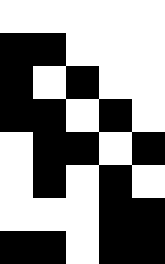[["white", "white", "white", "white", "white"], ["black", "black", "white", "white", "white"], ["black", "white", "black", "white", "white"], ["black", "black", "white", "black", "white"], ["white", "black", "black", "white", "black"], ["white", "black", "white", "black", "white"], ["white", "white", "white", "black", "black"], ["black", "black", "white", "black", "black"]]